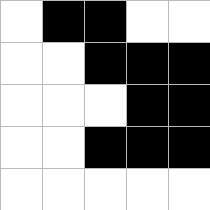[["white", "black", "black", "white", "white"], ["white", "white", "black", "black", "black"], ["white", "white", "white", "black", "black"], ["white", "white", "black", "black", "black"], ["white", "white", "white", "white", "white"]]